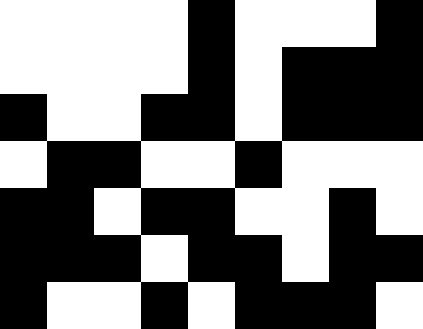[["white", "white", "white", "white", "black", "white", "white", "white", "black"], ["white", "white", "white", "white", "black", "white", "black", "black", "black"], ["black", "white", "white", "black", "black", "white", "black", "black", "black"], ["white", "black", "black", "white", "white", "black", "white", "white", "white"], ["black", "black", "white", "black", "black", "white", "white", "black", "white"], ["black", "black", "black", "white", "black", "black", "white", "black", "black"], ["black", "white", "white", "black", "white", "black", "black", "black", "white"]]